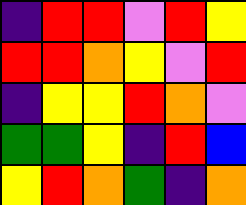[["indigo", "red", "red", "violet", "red", "yellow"], ["red", "red", "orange", "yellow", "violet", "red"], ["indigo", "yellow", "yellow", "red", "orange", "violet"], ["green", "green", "yellow", "indigo", "red", "blue"], ["yellow", "red", "orange", "green", "indigo", "orange"]]